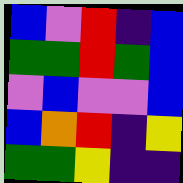[["blue", "violet", "red", "indigo", "blue"], ["green", "green", "red", "green", "blue"], ["violet", "blue", "violet", "violet", "blue"], ["blue", "orange", "red", "indigo", "yellow"], ["green", "green", "yellow", "indigo", "indigo"]]